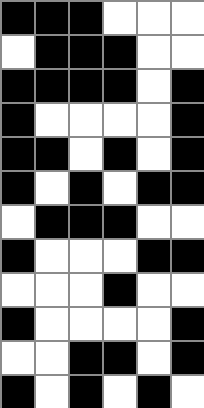[["black", "black", "black", "white", "white", "white"], ["white", "black", "black", "black", "white", "white"], ["black", "black", "black", "black", "white", "black"], ["black", "white", "white", "white", "white", "black"], ["black", "black", "white", "black", "white", "black"], ["black", "white", "black", "white", "black", "black"], ["white", "black", "black", "black", "white", "white"], ["black", "white", "white", "white", "black", "black"], ["white", "white", "white", "black", "white", "white"], ["black", "white", "white", "white", "white", "black"], ["white", "white", "black", "black", "white", "black"], ["black", "white", "black", "white", "black", "white"]]